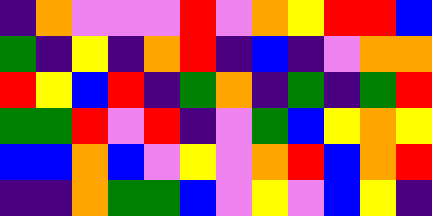[["indigo", "orange", "violet", "violet", "violet", "red", "violet", "orange", "yellow", "red", "red", "blue"], ["green", "indigo", "yellow", "indigo", "orange", "red", "indigo", "blue", "indigo", "violet", "orange", "orange"], ["red", "yellow", "blue", "red", "indigo", "green", "orange", "indigo", "green", "indigo", "green", "red"], ["green", "green", "red", "violet", "red", "indigo", "violet", "green", "blue", "yellow", "orange", "yellow"], ["blue", "blue", "orange", "blue", "violet", "yellow", "violet", "orange", "red", "blue", "orange", "red"], ["indigo", "indigo", "orange", "green", "green", "blue", "violet", "yellow", "violet", "blue", "yellow", "indigo"]]